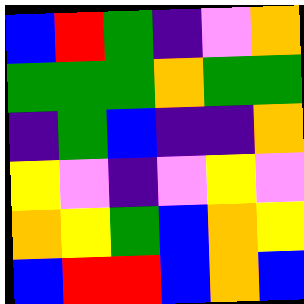[["blue", "red", "green", "indigo", "violet", "orange"], ["green", "green", "green", "orange", "green", "green"], ["indigo", "green", "blue", "indigo", "indigo", "orange"], ["yellow", "violet", "indigo", "violet", "yellow", "violet"], ["orange", "yellow", "green", "blue", "orange", "yellow"], ["blue", "red", "red", "blue", "orange", "blue"]]